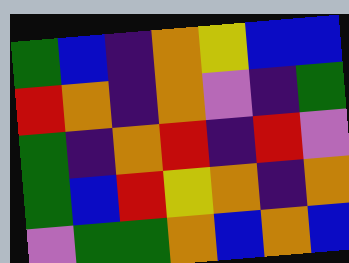[["green", "blue", "indigo", "orange", "yellow", "blue", "blue"], ["red", "orange", "indigo", "orange", "violet", "indigo", "green"], ["green", "indigo", "orange", "red", "indigo", "red", "violet"], ["green", "blue", "red", "yellow", "orange", "indigo", "orange"], ["violet", "green", "green", "orange", "blue", "orange", "blue"]]